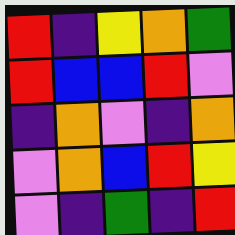[["red", "indigo", "yellow", "orange", "green"], ["red", "blue", "blue", "red", "violet"], ["indigo", "orange", "violet", "indigo", "orange"], ["violet", "orange", "blue", "red", "yellow"], ["violet", "indigo", "green", "indigo", "red"]]